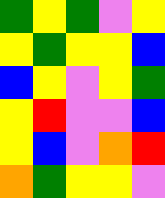[["green", "yellow", "green", "violet", "yellow"], ["yellow", "green", "yellow", "yellow", "blue"], ["blue", "yellow", "violet", "yellow", "green"], ["yellow", "red", "violet", "violet", "blue"], ["yellow", "blue", "violet", "orange", "red"], ["orange", "green", "yellow", "yellow", "violet"]]